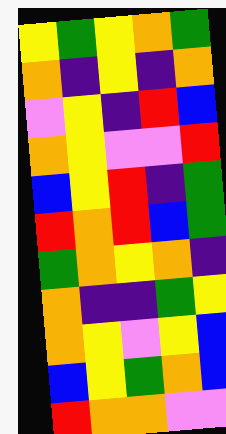[["yellow", "green", "yellow", "orange", "green"], ["orange", "indigo", "yellow", "indigo", "orange"], ["violet", "yellow", "indigo", "red", "blue"], ["orange", "yellow", "violet", "violet", "red"], ["blue", "yellow", "red", "indigo", "green"], ["red", "orange", "red", "blue", "green"], ["green", "orange", "yellow", "orange", "indigo"], ["orange", "indigo", "indigo", "green", "yellow"], ["orange", "yellow", "violet", "yellow", "blue"], ["blue", "yellow", "green", "orange", "blue"], ["red", "orange", "orange", "violet", "violet"]]